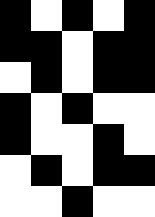[["black", "white", "black", "white", "black"], ["black", "black", "white", "black", "black"], ["white", "black", "white", "black", "black"], ["black", "white", "black", "white", "white"], ["black", "white", "white", "black", "white"], ["white", "black", "white", "black", "black"], ["white", "white", "black", "white", "white"]]